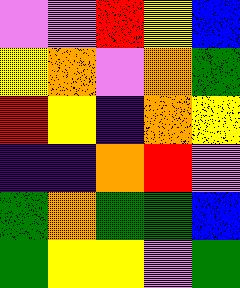[["violet", "violet", "red", "yellow", "blue"], ["yellow", "orange", "violet", "orange", "green"], ["red", "yellow", "indigo", "orange", "yellow"], ["indigo", "indigo", "orange", "red", "violet"], ["green", "orange", "green", "green", "blue"], ["green", "yellow", "yellow", "violet", "green"]]